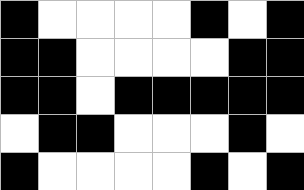[["black", "white", "white", "white", "white", "black", "white", "black"], ["black", "black", "white", "white", "white", "white", "black", "black"], ["black", "black", "white", "black", "black", "black", "black", "black"], ["white", "black", "black", "white", "white", "white", "black", "white"], ["black", "white", "white", "white", "white", "black", "white", "black"]]